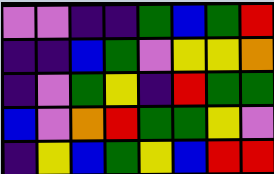[["violet", "violet", "indigo", "indigo", "green", "blue", "green", "red"], ["indigo", "indigo", "blue", "green", "violet", "yellow", "yellow", "orange"], ["indigo", "violet", "green", "yellow", "indigo", "red", "green", "green"], ["blue", "violet", "orange", "red", "green", "green", "yellow", "violet"], ["indigo", "yellow", "blue", "green", "yellow", "blue", "red", "red"]]